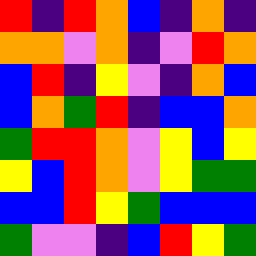[["red", "indigo", "red", "orange", "blue", "indigo", "orange", "indigo"], ["orange", "orange", "violet", "orange", "indigo", "violet", "red", "orange"], ["blue", "red", "indigo", "yellow", "violet", "indigo", "orange", "blue"], ["blue", "orange", "green", "red", "indigo", "blue", "blue", "orange"], ["green", "red", "red", "orange", "violet", "yellow", "blue", "yellow"], ["yellow", "blue", "red", "orange", "violet", "yellow", "green", "green"], ["blue", "blue", "red", "yellow", "green", "blue", "blue", "blue"], ["green", "violet", "violet", "indigo", "blue", "red", "yellow", "green"]]